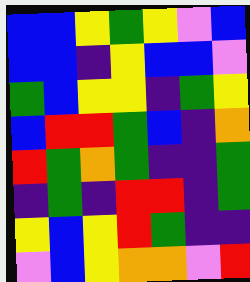[["blue", "blue", "yellow", "green", "yellow", "violet", "blue"], ["blue", "blue", "indigo", "yellow", "blue", "blue", "violet"], ["green", "blue", "yellow", "yellow", "indigo", "green", "yellow"], ["blue", "red", "red", "green", "blue", "indigo", "orange"], ["red", "green", "orange", "green", "indigo", "indigo", "green"], ["indigo", "green", "indigo", "red", "red", "indigo", "green"], ["yellow", "blue", "yellow", "red", "green", "indigo", "indigo"], ["violet", "blue", "yellow", "orange", "orange", "violet", "red"]]